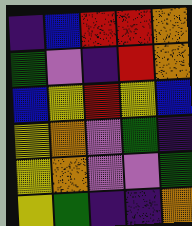[["indigo", "blue", "red", "red", "orange"], ["green", "violet", "indigo", "red", "orange"], ["blue", "yellow", "red", "yellow", "blue"], ["yellow", "orange", "violet", "green", "indigo"], ["yellow", "orange", "violet", "violet", "green"], ["yellow", "green", "indigo", "indigo", "orange"]]